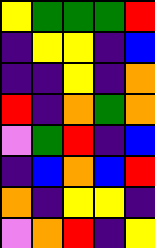[["yellow", "green", "green", "green", "red"], ["indigo", "yellow", "yellow", "indigo", "blue"], ["indigo", "indigo", "yellow", "indigo", "orange"], ["red", "indigo", "orange", "green", "orange"], ["violet", "green", "red", "indigo", "blue"], ["indigo", "blue", "orange", "blue", "red"], ["orange", "indigo", "yellow", "yellow", "indigo"], ["violet", "orange", "red", "indigo", "yellow"]]